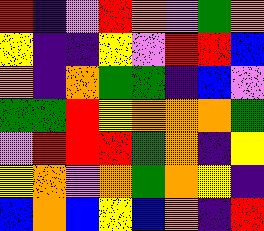[["red", "indigo", "violet", "red", "orange", "violet", "green", "orange"], ["yellow", "indigo", "indigo", "yellow", "violet", "red", "red", "blue"], ["orange", "indigo", "orange", "green", "green", "indigo", "blue", "violet"], ["green", "green", "red", "yellow", "orange", "orange", "orange", "green"], ["violet", "red", "red", "red", "green", "orange", "indigo", "yellow"], ["yellow", "orange", "violet", "orange", "green", "orange", "yellow", "indigo"], ["blue", "orange", "blue", "yellow", "blue", "orange", "indigo", "red"]]